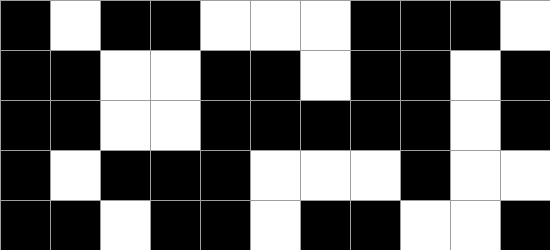[["black", "white", "black", "black", "white", "white", "white", "black", "black", "black", "white"], ["black", "black", "white", "white", "black", "black", "white", "black", "black", "white", "black"], ["black", "black", "white", "white", "black", "black", "black", "black", "black", "white", "black"], ["black", "white", "black", "black", "black", "white", "white", "white", "black", "white", "white"], ["black", "black", "white", "black", "black", "white", "black", "black", "white", "white", "black"]]